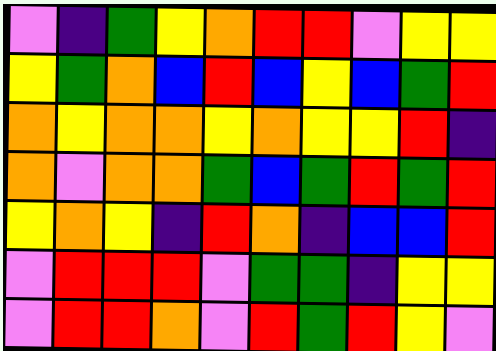[["violet", "indigo", "green", "yellow", "orange", "red", "red", "violet", "yellow", "yellow"], ["yellow", "green", "orange", "blue", "red", "blue", "yellow", "blue", "green", "red"], ["orange", "yellow", "orange", "orange", "yellow", "orange", "yellow", "yellow", "red", "indigo"], ["orange", "violet", "orange", "orange", "green", "blue", "green", "red", "green", "red"], ["yellow", "orange", "yellow", "indigo", "red", "orange", "indigo", "blue", "blue", "red"], ["violet", "red", "red", "red", "violet", "green", "green", "indigo", "yellow", "yellow"], ["violet", "red", "red", "orange", "violet", "red", "green", "red", "yellow", "violet"]]